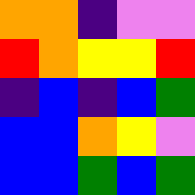[["orange", "orange", "indigo", "violet", "violet"], ["red", "orange", "yellow", "yellow", "red"], ["indigo", "blue", "indigo", "blue", "green"], ["blue", "blue", "orange", "yellow", "violet"], ["blue", "blue", "green", "blue", "green"]]